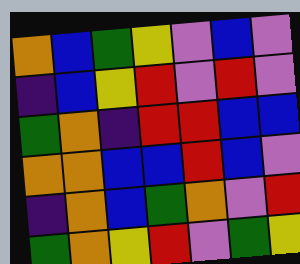[["orange", "blue", "green", "yellow", "violet", "blue", "violet"], ["indigo", "blue", "yellow", "red", "violet", "red", "violet"], ["green", "orange", "indigo", "red", "red", "blue", "blue"], ["orange", "orange", "blue", "blue", "red", "blue", "violet"], ["indigo", "orange", "blue", "green", "orange", "violet", "red"], ["green", "orange", "yellow", "red", "violet", "green", "yellow"]]